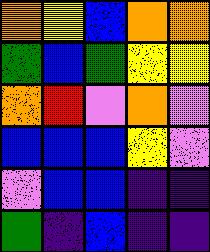[["orange", "yellow", "blue", "orange", "orange"], ["green", "blue", "green", "yellow", "yellow"], ["orange", "red", "violet", "orange", "violet"], ["blue", "blue", "blue", "yellow", "violet"], ["violet", "blue", "blue", "indigo", "indigo"], ["green", "indigo", "blue", "indigo", "indigo"]]